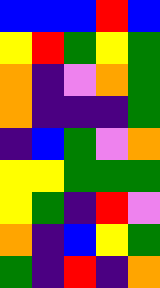[["blue", "blue", "blue", "red", "blue"], ["yellow", "red", "green", "yellow", "green"], ["orange", "indigo", "violet", "orange", "green"], ["orange", "indigo", "indigo", "indigo", "green"], ["indigo", "blue", "green", "violet", "orange"], ["yellow", "yellow", "green", "green", "green"], ["yellow", "green", "indigo", "red", "violet"], ["orange", "indigo", "blue", "yellow", "green"], ["green", "indigo", "red", "indigo", "orange"]]